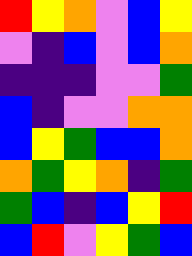[["red", "yellow", "orange", "violet", "blue", "yellow"], ["violet", "indigo", "blue", "violet", "blue", "orange"], ["indigo", "indigo", "indigo", "violet", "violet", "green"], ["blue", "indigo", "violet", "violet", "orange", "orange"], ["blue", "yellow", "green", "blue", "blue", "orange"], ["orange", "green", "yellow", "orange", "indigo", "green"], ["green", "blue", "indigo", "blue", "yellow", "red"], ["blue", "red", "violet", "yellow", "green", "blue"]]